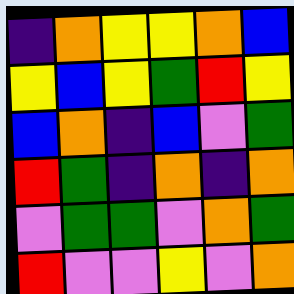[["indigo", "orange", "yellow", "yellow", "orange", "blue"], ["yellow", "blue", "yellow", "green", "red", "yellow"], ["blue", "orange", "indigo", "blue", "violet", "green"], ["red", "green", "indigo", "orange", "indigo", "orange"], ["violet", "green", "green", "violet", "orange", "green"], ["red", "violet", "violet", "yellow", "violet", "orange"]]